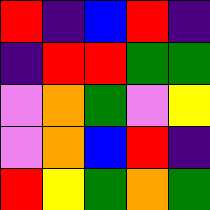[["red", "indigo", "blue", "red", "indigo"], ["indigo", "red", "red", "green", "green"], ["violet", "orange", "green", "violet", "yellow"], ["violet", "orange", "blue", "red", "indigo"], ["red", "yellow", "green", "orange", "green"]]